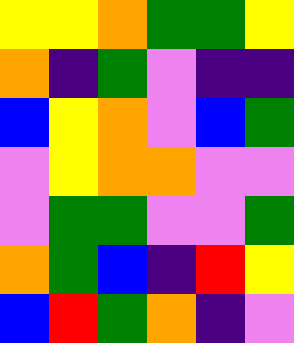[["yellow", "yellow", "orange", "green", "green", "yellow"], ["orange", "indigo", "green", "violet", "indigo", "indigo"], ["blue", "yellow", "orange", "violet", "blue", "green"], ["violet", "yellow", "orange", "orange", "violet", "violet"], ["violet", "green", "green", "violet", "violet", "green"], ["orange", "green", "blue", "indigo", "red", "yellow"], ["blue", "red", "green", "orange", "indigo", "violet"]]